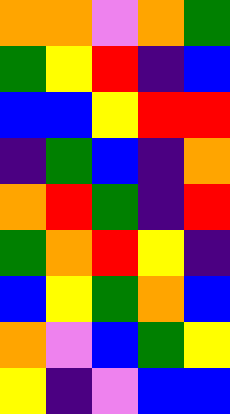[["orange", "orange", "violet", "orange", "green"], ["green", "yellow", "red", "indigo", "blue"], ["blue", "blue", "yellow", "red", "red"], ["indigo", "green", "blue", "indigo", "orange"], ["orange", "red", "green", "indigo", "red"], ["green", "orange", "red", "yellow", "indigo"], ["blue", "yellow", "green", "orange", "blue"], ["orange", "violet", "blue", "green", "yellow"], ["yellow", "indigo", "violet", "blue", "blue"]]